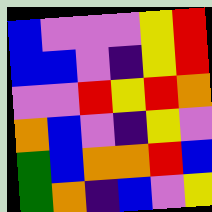[["blue", "violet", "violet", "violet", "yellow", "red"], ["blue", "blue", "violet", "indigo", "yellow", "red"], ["violet", "violet", "red", "yellow", "red", "orange"], ["orange", "blue", "violet", "indigo", "yellow", "violet"], ["green", "blue", "orange", "orange", "red", "blue"], ["green", "orange", "indigo", "blue", "violet", "yellow"]]